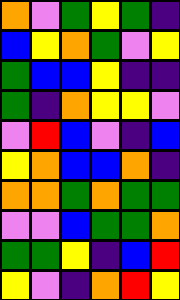[["orange", "violet", "green", "yellow", "green", "indigo"], ["blue", "yellow", "orange", "green", "violet", "yellow"], ["green", "blue", "blue", "yellow", "indigo", "indigo"], ["green", "indigo", "orange", "yellow", "yellow", "violet"], ["violet", "red", "blue", "violet", "indigo", "blue"], ["yellow", "orange", "blue", "blue", "orange", "indigo"], ["orange", "orange", "green", "orange", "green", "green"], ["violet", "violet", "blue", "green", "green", "orange"], ["green", "green", "yellow", "indigo", "blue", "red"], ["yellow", "violet", "indigo", "orange", "red", "yellow"]]